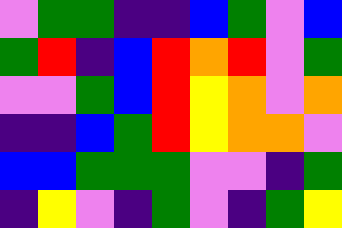[["violet", "green", "green", "indigo", "indigo", "blue", "green", "violet", "blue"], ["green", "red", "indigo", "blue", "red", "orange", "red", "violet", "green"], ["violet", "violet", "green", "blue", "red", "yellow", "orange", "violet", "orange"], ["indigo", "indigo", "blue", "green", "red", "yellow", "orange", "orange", "violet"], ["blue", "blue", "green", "green", "green", "violet", "violet", "indigo", "green"], ["indigo", "yellow", "violet", "indigo", "green", "violet", "indigo", "green", "yellow"]]